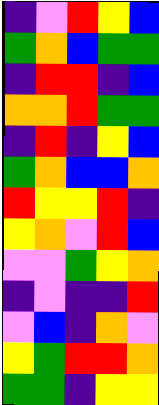[["indigo", "violet", "red", "yellow", "blue"], ["green", "orange", "blue", "green", "green"], ["indigo", "red", "red", "indigo", "blue"], ["orange", "orange", "red", "green", "green"], ["indigo", "red", "indigo", "yellow", "blue"], ["green", "orange", "blue", "blue", "orange"], ["red", "yellow", "yellow", "red", "indigo"], ["yellow", "orange", "violet", "red", "blue"], ["violet", "violet", "green", "yellow", "orange"], ["indigo", "violet", "indigo", "indigo", "red"], ["violet", "blue", "indigo", "orange", "violet"], ["yellow", "green", "red", "red", "orange"], ["green", "green", "indigo", "yellow", "yellow"]]